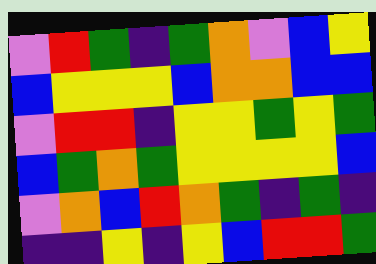[["violet", "red", "green", "indigo", "green", "orange", "violet", "blue", "yellow"], ["blue", "yellow", "yellow", "yellow", "blue", "orange", "orange", "blue", "blue"], ["violet", "red", "red", "indigo", "yellow", "yellow", "green", "yellow", "green"], ["blue", "green", "orange", "green", "yellow", "yellow", "yellow", "yellow", "blue"], ["violet", "orange", "blue", "red", "orange", "green", "indigo", "green", "indigo"], ["indigo", "indigo", "yellow", "indigo", "yellow", "blue", "red", "red", "green"]]